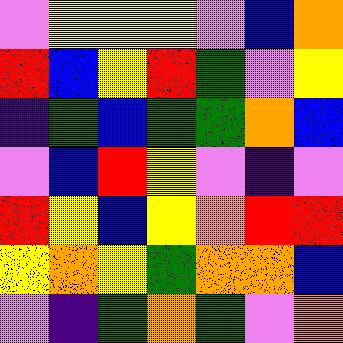[["violet", "yellow", "yellow", "yellow", "violet", "blue", "orange"], ["red", "blue", "yellow", "red", "green", "violet", "yellow"], ["indigo", "green", "blue", "green", "green", "orange", "blue"], ["violet", "blue", "red", "yellow", "violet", "indigo", "violet"], ["red", "yellow", "blue", "yellow", "orange", "red", "red"], ["yellow", "orange", "yellow", "green", "orange", "orange", "blue"], ["violet", "indigo", "green", "orange", "green", "violet", "orange"]]